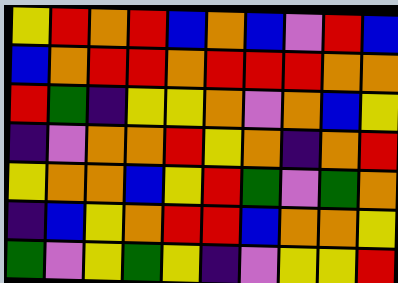[["yellow", "red", "orange", "red", "blue", "orange", "blue", "violet", "red", "blue"], ["blue", "orange", "red", "red", "orange", "red", "red", "red", "orange", "orange"], ["red", "green", "indigo", "yellow", "yellow", "orange", "violet", "orange", "blue", "yellow"], ["indigo", "violet", "orange", "orange", "red", "yellow", "orange", "indigo", "orange", "red"], ["yellow", "orange", "orange", "blue", "yellow", "red", "green", "violet", "green", "orange"], ["indigo", "blue", "yellow", "orange", "red", "red", "blue", "orange", "orange", "yellow"], ["green", "violet", "yellow", "green", "yellow", "indigo", "violet", "yellow", "yellow", "red"]]